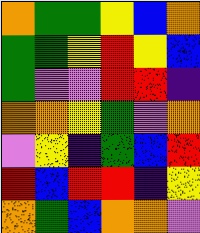[["orange", "green", "green", "yellow", "blue", "orange"], ["green", "green", "yellow", "red", "yellow", "blue"], ["green", "violet", "violet", "red", "red", "indigo"], ["orange", "orange", "yellow", "green", "violet", "orange"], ["violet", "yellow", "indigo", "green", "blue", "red"], ["red", "blue", "red", "red", "indigo", "yellow"], ["orange", "green", "blue", "orange", "orange", "violet"]]